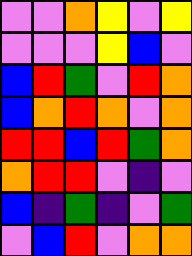[["violet", "violet", "orange", "yellow", "violet", "yellow"], ["violet", "violet", "violet", "yellow", "blue", "violet"], ["blue", "red", "green", "violet", "red", "orange"], ["blue", "orange", "red", "orange", "violet", "orange"], ["red", "red", "blue", "red", "green", "orange"], ["orange", "red", "red", "violet", "indigo", "violet"], ["blue", "indigo", "green", "indigo", "violet", "green"], ["violet", "blue", "red", "violet", "orange", "orange"]]